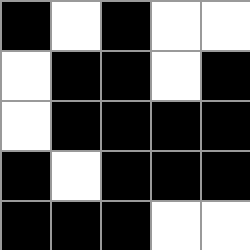[["black", "white", "black", "white", "white"], ["white", "black", "black", "white", "black"], ["white", "black", "black", "black", "black"], ["black", "white", "black", "black", "black"], ["black", "black", "black", "white", "white"]]